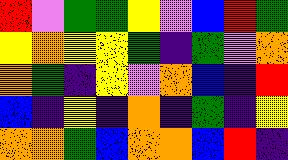[["red", "violet", "green", "green", "yellow", "violet", "blue", "red", "green"], ["yellow", "orange", "yellow", "yellow", "green", "indigo", "green", "violet", "orange"], ["orange", "green", "indigo", "yellow", "violet", "orange", "blue", "indigo", "red"], ["blue", "indigo", "yellow", "indigo", "orange", "indigo", "green", "indigo", "yellow"], ["orange", "orange", "green", "blue", "orange", "orange", "blue", "red", "indigo"]]